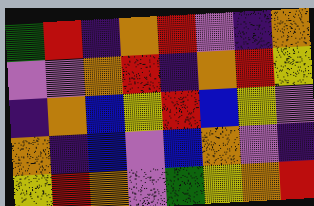[["green", "red", "indigo", "orange", "red", "violet", "indigo", "orange"], ["violet", "violet", "orange", "red", "indigo", "orange", "red", "yellow"], ["indigo", "orange", "blue", "yellow", "red", "blue", "yellow", "violet"], ["orange", "indigo", "blue", "violet", "blue", "orange", "violet", "indigo"], ["yellow", "red", "orange", "violet", "green", "yellow", "orange", "red"]]